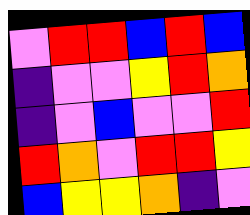[["violet", "red", "red", "blue", "red", "blue"], ["indigo", "violet", "violet", "yellow", "red", "orange"], ["indigo", "violet", "blue", "violet", "violet", "red"], ["red", "orange", "violet", "red", "red", "yellow"], ["blue", "yellow", "yellow", "orange", "indigo", "violet"]]